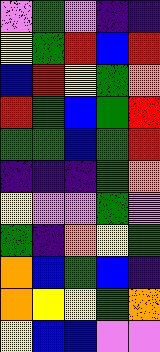[["violet", "green", "violet", "indigo", "indigo"], ["yellow", "green", "red", "blue", "red"], ["blue", "red", "yellow", "green", "orange"], ["red", "green", "blue", "green", "red"], ["green", "green", "blue", "green", "red"], ["indigo", "indigo", "indigo", "green", "orange"], ["yellow", "violet", "violet", "green", "violet"], ["green", "indigo", "orange", "yellow", "green"], ["orange", "blue", "green", "blue", "indigo"], ["orange", "yellow", "yellow", "green", "orange"], ["yellow", "blue", "blue", "violet", "violet"]]